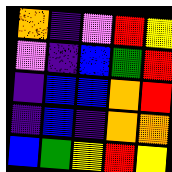[["orange", "indigo", "violet", "red", "yellow"], ["violet", "indigo", "blue", "green", "red"], ["indigo", "blue", "blue", "orange", "red"], ["indigo", "blue", "indigo", "orange", "orange"], ["blue", "green", "yellow", "red", "yellow"]]